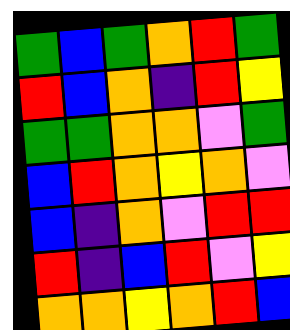[["green", "blue", "green", "orange", "red", "green"], ["red", "blue", "orange", "indigo", "red", "yellow"], ["green", "green", "orange", "orange", "violet", "green"], ["blue", "red", "orange", "yellow", "orange", "violet"], ["blue", "indigo", "orange", "violet", "red", "red"], ["red", "indigo", "blue", "red", "violet", "yellow"], ["orange", "orange", "yellow", "orange", "red", "blue"]]